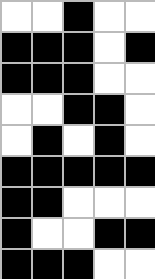[["white", "white", "black", "white", "white"], ["black", "black", "black", "white", "black"], ["black", "black", "black", "white", "white"], ["white", "white", "black", "black", "white"], ["white", "black", "white", "black", "white"], ["black", "black", "black", "black", "black"], ["black", "black", "white", "white", "white"], ["black", "white", "white", "black", "black"], ["black", "black", "black", "white", "white"]]